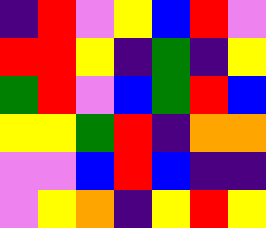[["indigo", "red", "violet", "yellow", "blue", "red", "violet"], ["red", "red", "yellow", "indigo", "green", "indigo", "yellow"], ["green", "red", "violet", "blue", "green", "red", "blue"], ["yellow", "yellow", "green", "red", "indigo", "orange", "orange"], ["violet", "violet", "blue", "red", "blue", "indigo", "indigo"], ["violet", "yellow", "orange", "indigo", "yellow", "red", "yellow"]]